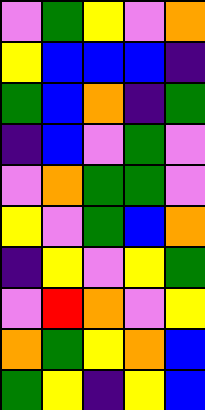[["violet", "green", "yellow", "violet", "orange"], ["yellow", "blue", "blue", "blue", "indigo"], ["green", "blue", "orange", "indigo", "green"], ["indigo", "blue", "violet", "green", "violet"], ["violet", "orange", "green", "green", "violet"], ["yellow", "violet", "green", "blue", "orange"], ["indigo", "yellow", "violet", "yellow", "green"], ["violet", "red", "orange", "violet", "yellow"], ["orange", "green", "yellow", "orange", "blue"], ["green", "yellow", "indigo", "yellow", "blue"]]